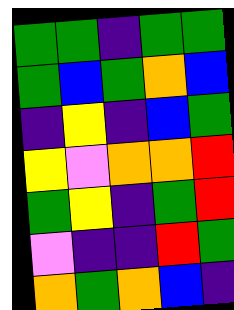[["green", "green", "indigo", "green", "green"], ["green", "blue", "green", "orange", "blue"], ["indigo", "yellow", "indigo", "blue", "green"], ["yellow", "violet", "orange", "orange", "red"], ["green", "yellow", "indigo", "green", "red"], ["violet", "indigo", "indigo", "red", "green"], ["orange", "green", "orange", "blue", "indigo"]]